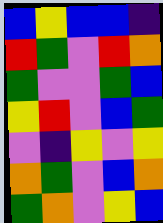[["blue", "yellow", "blue", "blue", "indigo"], ["red", "green", "violet", "red", "orange"], ["green", "violet", "violet", "green", "blue"], ["yellow", "red", "violet", "blue", "green"], ["violet", "indigo", "yellow", "violet", "yellow"], ["orange", "green", "violet", "blue", "orange"], ["green", "orange", "violet", "yellow", "blue"]]